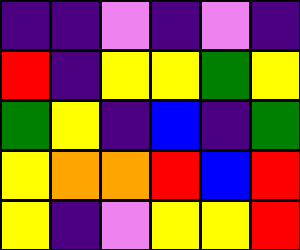[["indigo", "indigo", "violet", "indigo", "violet", "indigo"], ["red", "indigo", "yellow", "yellow", "green", "yellow"], ["green", "yellow", "indigo", "blue", "indigo", "green"], ["yellow", "orange", "orange", "red", "blue", "red"], ["yellow", "indigo", "violet", "yellow", "yellow", "red"]]